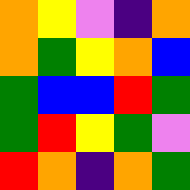[["orange", "yellow", "violet", "indigo", "orange"], ["orange", "green", "yellow", "orange", "blue"], ["green", "blue", "blue", "red", "green"], ["green", "red", "yellow", "green", "violet"], ["red", "orange", "indigo", "orange", "green"]]